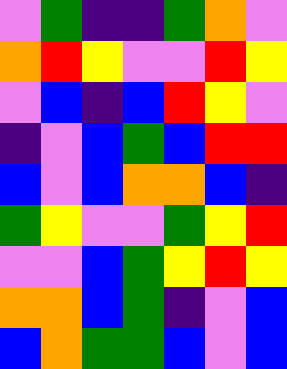[["violet", "green", "indigo", "indigo", "green", "orange", "violet"], ["orange", "red", "yellow", "violet", "violet", "red", "yellow"], ["violet", "blue", "indigo", "blue", "red", "yellow", "violet"], ["indigo", "violet", "blue", "green", "blue", "red", "red"], ["blue", "violet", "blue", "orange", "orange", "blue", "indigo"], ["green", "yellow", "violet", "violet", "green", "yellow", "red"], ["violet", "violet", "blue", "green", "yellow", "red", "yellow"], ["orange", "orange", "blue", "green", "indigo", "violet", "blue"], ["blue", "orange", "green", "green", "blue", "violet", "blue"]]